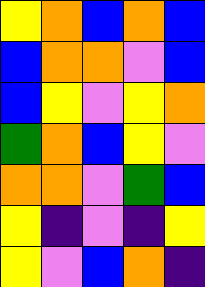[["yellow", "orange", "blue", "orange", "blue"], ["blue", "orange", "orange", "violet", "blue"], ["blue", "yellow", "violet", "yellow", "orange"], ["green", "orange", "blue", "yellow", "violet"], ["orange", "orange", "violet", "green", "blue"], ["yellow", "indigo", "violet", "indigo", "yellow"], ["yellow", "violet", "blue", "orange", "indigo"]]